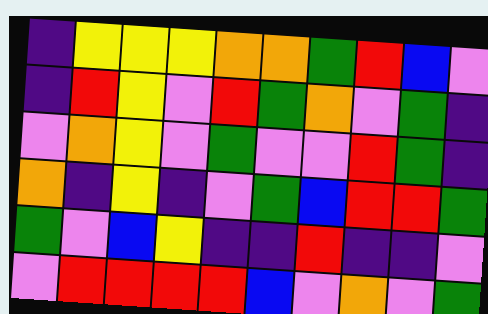[["indigo", "yellow", "yellow", "yellow", "orange", "orange", "green", "red", "blue", "violet"], ["indigo", "red", "yellow", "violet", "red", "green", "orange", "violet", "green", "indigo"], ["violet", "orange", "yellow", "violet", "green", "violet", "violet", "red", "green", "indigo"], ["orange", "indigo", "yellow", "indigo", "violet", "green", "blue", "red", "red", "green"], ["green", "violet", "blue", "yellow", "indigo", "indigo", "red", "indigo", "indigo", "violet"], ["violet", "red", "red", "red", "red", "blue", "violet", "orange", "violet", "green"]]